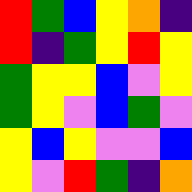[["red", "green", "blue", "yellow", "orange", "indigo"], ["red", "indigo", "green", "yellow", "red", "yellow"], ["green", "yellow", "yellow", "blue", "violet", "yellow"], ["green", "yellow", "violet", "blue", "green", "violet"], ["yellow", "blue", "yellow", "violet", "violet", "blue"], ["yellow", "violet", "red", "green", "indigo", "orange"]]